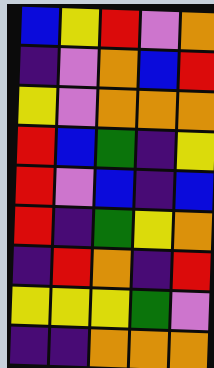[["blue", "yellow", "red", "violet", "orange"], ["indigo", "violet", "orange", "blue", "red"], ["yellow", "violet", "orange", "orange", "orange"], ["red", "blue", "green", "indigo", "yellow"], ["red", "violet", "blue", "indigo", "blue"], ["red", "indigo", "green", "yellow", "orange"], ["indigo", "red", "orange", "indigo", "red"], ["yellow", "yellow", "yellow", "green", "violet"], ["indigo", "indigo", "orange", "orange", "orange"]]